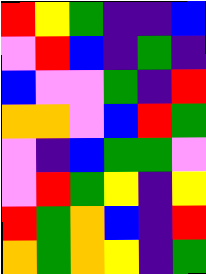[["red", "yellow", "green", "indigo", "indigo", "blue"], ["violet", "red", "blue", "indigo", "green", "indigo"], ["blue", "violet", "violet", "green", "indigo", "red"], ["orange", "orange", "violet", "blue", "red", "green"], ["violet", "indigo", "blue", "green", "green", "violet"], ["violet", "red", "green", "yellow", "indigo", "yellow"], ["red", "green", "orange", "blue", "indigo", "red"], ["orange", "green", "orange", "yellow", "indigo", "green"]]